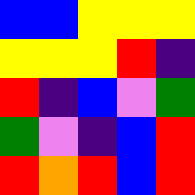[["blue", "blue", "yellow", "yellow", "yellow"], ["yellow", "yellow", "yellow", "red", "indigo"], ["red", "indigo", "blue", "violet", "green"], ["green", "violet", "indigo", "blue", "red"], ["red", "orange", "red", "blue", "red"]]